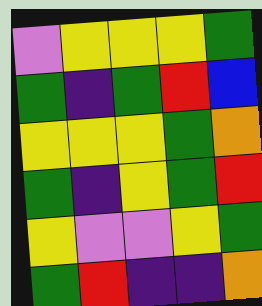[["violet", "yellow", "yellow", "yellow", "green"], ["green", "indigo", "green", "red", "blue"], ["yellow", "yellow", "yellow", "green", "orange"], ["green", "indigo", "yellow", "green", "red"], ["yellow", "violet", "violet", "yellow", "green"], ["green", "red", "indigo", "indigo", "orange"]]